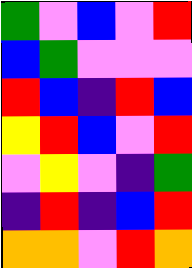[["green", "violet", "blue", "violet", "red"], ["blue", "green", "violet", "violet", "violet"], ["red", "blue", "indigo", "red", "blue"], ["yellow", "red", "blue", "violet", "red"], ["violet", "yellow", "violet", "indigo", "green"], ["indigo", "red", "indigo", "blue", "red"], ["orange", "orange", "violet", "red", "orange"]]